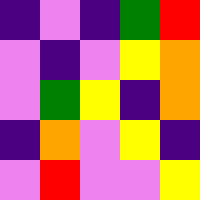[["indigo", "violet", "indigo", "green", "red"], ["violet", "indigo", "violet", "yellow", "orange"], ["violet", "green", "yellow", "indigo", "orange"], ["indigo", "orange", "violet", "yellow", "indigo"], ["violet", "red", "violet", "violet", "yellow"]]